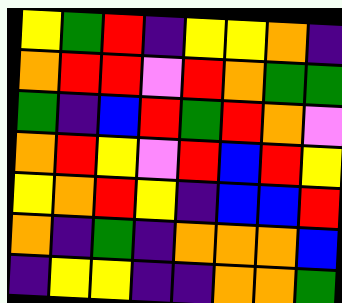[["yellow", "green", "red", "indigo", "yellow", "yellow", "orange", "indigo"], ["orange", "red", "red", "violet", "red", "orange", "green", "green"], ["green", "indigo", "blue", "red", "green", "red", "orange", "violet"], ["orange", "red", "yellow", "violet", "red", "blue", "red", "yellow"], ["yellow", "orange", "red", "yellow", "indigo", "blue", "blue", "red"], ["orange", "indigo", "green", "indigo", "orange", "orange", "orange", "blue"], ["indigo", "yellow", "yellow", "indigo", "indigo", "orange", "orange", "green"]]